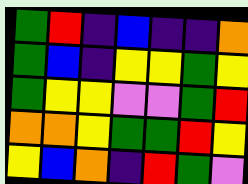[["green", "red", "indigo", "blue", "indigo", "indigo", "orange"], ["green", "blue", "indigo", "yellow", "yellow", "green", "yellow"], ["green", "yellow", "yellow", "violet", "violet", "green", "red"], ["orange", "orange", "yellow", "green", "green", "red", "yellow"], ["yellow", "blue", "orange", "indigo", "red", "green", "violet"]]